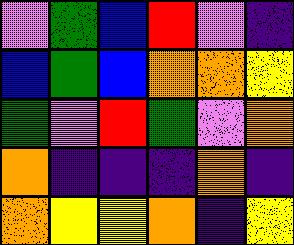[["violet", "green", "blue", "red", "violet", "indigo"], ["blue", "green", "blue", "orange", "orange", "yellow"], ["green", "violet", "red", "green", "violet", "orange"], ["orange", "indigo", "indigo", "indigo", "orange", "indigo"], ["orange", "yellow", "yellow", "orange", "indigo", "yellow"]]